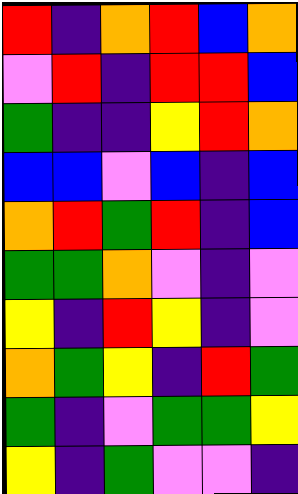[["red", "indigo", "orange", "red", "blue", "orange"], ["violet", "red", "indigo", "red", "red", "blue"], ["green", "indigo", "indigo", "yellow", "red", "orange"], ["blue", "blue", "violet", "blue", "indigo", "blue"], ["orange", "red", "green", "red", "indigo", "blue"], ["green", "green", "orange", "violet", "indigo", "violet"], ["yellow", "indigo", "red", "yellow", "indigo", "violet"], ["orange", "green", "yellow", "indigo", "red", "green"], ["green", "indigo", "violet", "green", "green", "yellow"], ["yellow", "indigo", "green", "violet", "violet", "indigo"]]